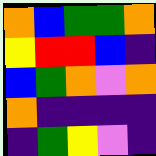[["orange", "blue", "green", "green", "orange"], ["yellow", "red", "red", "blue", "indigo"], ["blue", "green", "orange", "violet", "orange"], ["orange", "indigo", "indigo", "indigo", "indigo"], ["indigo", "green", "yellow", "violet", "indigo"]]